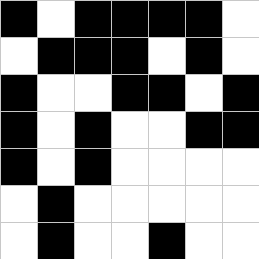[["black", "white", "black", "black", "black", "black", "white"], ["white", "black", "black", "black", "white", "black", "white"], ["black", "white", "white", "black", "black", "white", "black"], ["black", "white", "black", "white", "white", "black", "black"], ["black", "white", "black", "white", "white", "white", "white"], ["white", "black", "white", "white", "white", "white", "white"], ["white", "black", "white", "white", "black", "white", "white"]]